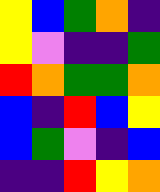[["yellow", "blue", "green", "orange", "indigo"], ["yellow", "violet", "indigo", "indigo", "green"], ["red", "orange", "green", "green", "orange"], ["blue", "indigo", "red", "blue", "yellow"], ["blue", "green", "violet", "indigo", "blue"], ["indigo", "indigo", "red", "yellow", "orange"]]